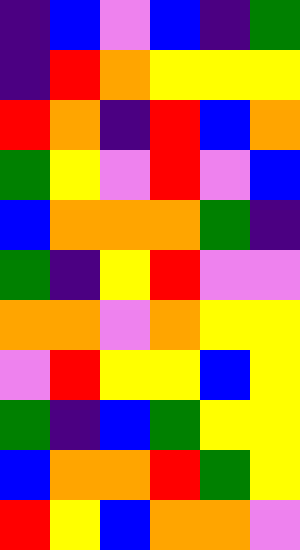[["indigo", "blue", "violet", "blue", "indigo", "green"], ["indigo", "red", "orange", "yellow", "yellow", "yellow"], ["red", "orange", "indigo", "red", "blue", "orange"], ["green", "yellow", "violet", "red", "violet", "blue"], ["blue", "orange", "orange", "orange", "green", "indigo"], ["green", "indigo", "yellow", "red", "violet", "violet"], ["orange", "orange", "violet", "orange", "yellow", "yellow"], ["violet", "red", "yellow", "yellow", "blue", "yellow"], ["green", "indigo", "blue", "green", "yellow", "yellow"], ["blue", "orange", "orange", "red", "green", "yellow"], ["red", "yellow", "blue", "orange", "orange", "violet"]]